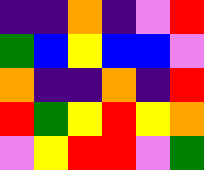[["indigo", "indigo", "orange", "indigo", "violet", "red"], ["green", "blue", "yellow", "blue", "blue", "violet"], ["orange", "indigo", "indigo", "orange", "indigo", "red"], ["red", "green", "yellow", "red", "yellow", "orange"], ["violet", "yellow", "red", "red", "violet", "green"]]